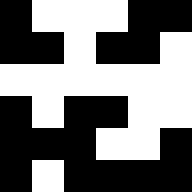[["black", "white", "white", "white", "black", "black"], ["black", "black", "white", "black", "black", "white"], ["white", "white", "white", "white", "white", "white"], ["black", "white", "black", "black", "white", "white"], ["black", "black", "black", "white", "white", "black"], ["black", "white", "black", "black", "black", "black"]]